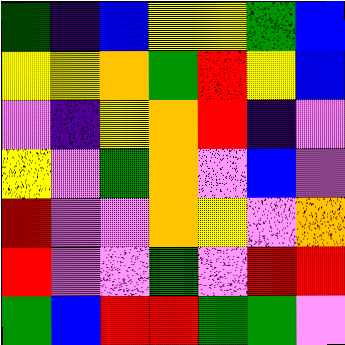[["green", "indigo", "blue", "yellow", "yellow", "green", "blue"], ["yellow", "yellow", "orange", "green", "red", "yellow", "blue"], ["violet", "indigo", "yellow", "orange", "red", "indigo", "violet"], ["yellow", "violet", "green", "orange", "violet", "blue", "violet"], ["red", "violet", "violet", "orange", "yellow", "violet", "orange"], ["red", "violet", "violet", "green", "violet", "red", "red"], ["green", "blue", "red", "red", "green", "green", "violet"]]